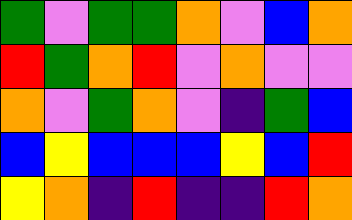[["green", "violet", "green", "green", "orange", "violet", "blue", "orange"], ["red", "green", "orange", "red", "violet", "orange", "violet", "violet"], ["orange", "violet", "green", "orange", "violet", "indigo", "green", "blue"], ["blue", "yellow", "blue", "blue", "blue", "yellow", "blue", "red"], ["yellow", "orange", "indigo", "red", "indigo", "indigo", "red", "orange"]]